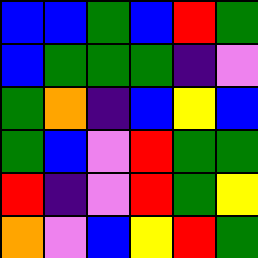[["blue", "blue", "green", "blue", "red", "green"], ["blue", "green", "green", "green", "indigo", "violet"], ["green", "orange", "indigo", "blue", "yellow", "blue"], ["green", "blue", "violet", "red", "green", "green"], ["red", "indigo", "violet", "red", "green", "yellow"], ["orange", "violet", "blue", "yellow", "red", "green"]]